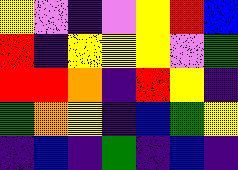[["yellow", "violet", "indigo", "violet", "yellow", "red", "blue"], ["red", "indigo", "yellow", "yellow", "yellow", "violet", "green"], ["red", "red", "orange", "indigo", "red", "yellow", "indigo"], ["green", "orange", "yellow", "indigo", "blue", "green", "yellow"], ["indigo", "blue", "indigo", "green", "indigo", "blue", "indigo"]]